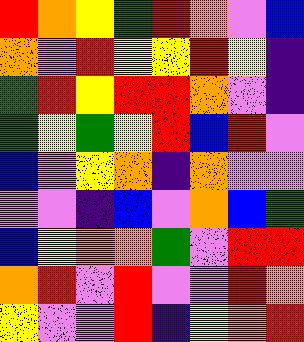[["red", "orange", "yellow", "green", "red", "orange", "violet", "blue"], ["orange", "violet", "red", "yellow", "yellow", "red", "yellow", "indigo"], ["green", "red", "yellow", "red", "red", "orange", "violet", "indigo"], ["green", "yellow", "green", "yellow", "red", "blue", "red", "violet"], ["blue", "violet", "yellow", "orange", "indigo", "orange", "violet", "violet"], ["violet", "violet", "indigo", "blue", "violet", "orange", "blue", "green"], ["blue", "yellow", "orange", "orange", "green", "violet", "red", "red"], ["orange", "red", "violet", "red", "violet", "violet", "red", "orange"], ["yellow", "violet", "violet", "red", "indigo", "yellow", "orange", "red"]]